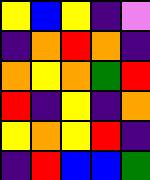[["yellow", "blue", "yellow", "indigo", "violet"], ["indigo", "orange", "red", "orange", "indigo"], ["orange", "yellow", "orange", "green", "red"], ["red", "indigo", "yellow", "indigo", "orange"], ["yellow", "orange", "yellow", "red", "indigo"], ["indigo", "red", "blue", "blue", "green"]]